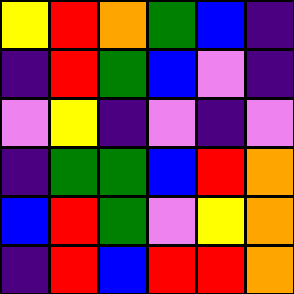[["yellow", "red", "orange", "green", "blue", "indigo"], ["indigo", "red", "green", "blue", "violet", "indigo"], ["violet", "yellow", "indigo", "violet", "indigo", "violet"], ["indigo", "green", "green", "blue", "red", "orange"], ["blue", "red", "green", "violet", "yellow", "orange"], ["indigo", "red", "blue", "red", "red", "orange"]]